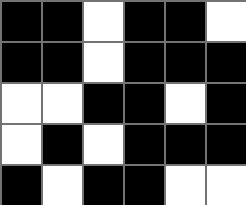[["black", "black", "white", "black", "black", "white"], ["black", "black", "white", "black", "black", "black"], ["white", "white", "black", "black", "white", "black"], ["white", "black", "white", "black", "black", "black"], ["black", "white", "black", "black", "white", "white"]]